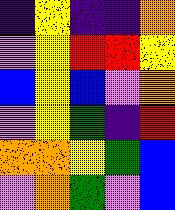[["indigo", "yellow", "indigo", "indigo", "orange"], ["violet", "yellow", "red", "red", "yellow"], ["blue", "yellow", "blue", "violet", "orange"], ["violet", "yellow", "green", "indigo", "red"], ["orange", "orange", "yellow", "green", "blue"], ["violet", "orange", "green", "violet", "blue"]]